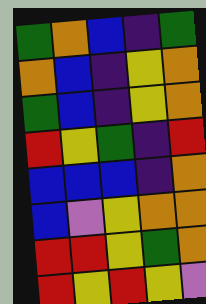[["green", "orange", "blue", "indigo", "green"], ["orange", "blue", "indigo", "yellow", "orange"], ["green", "blue", "indigo", "yellow", "orange"], ["red", "yellow", "green", "indigo", "red"], ["blue", "blue", "blue", "indigo", "orange"], ["blue", "violet", "yellow", "orange", "orange"], ["red", "red", "yellow", "green", "orange"], ["red", "yellow", "red", "yellow", "violet"]]